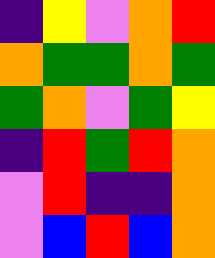[["indigo", "yellow", "violet", "orange", "red"], ["orange", "green", "green", "orange", "green"], ["green", "orange", "violet", "green", "yellow"], ["indigo", "red", "green", "red", "orange"], ["violet", "red", "indigo", "indigo", "orange"], ["violet", "blue", "red", "blue", "orange"]]